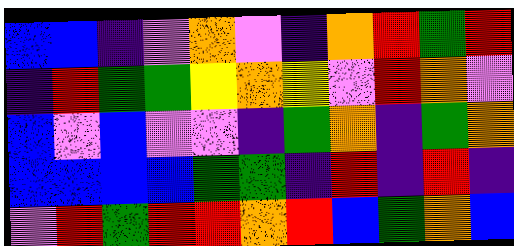[["blue", "blue", "indigo", "violet", "orange", "violet", "indigo", "orange", "red", "green", "red"], ["indigo", "red", "green", "green", "yellow", "orange", "yellow", "violet", "red", "orange", "violet"], ["blue", "violet", "blue", "violet", "violet", "indigo", "green", "orange", "indigo", "green", "orange"], ["blue", "blue", "blue", "blue", "green", "green", "indigo", "red", "indigo", "red", "indigo"], ["violet", "red", "green", "red", "red", "orange", "red", "blue", "green", "orange", "blue"]]